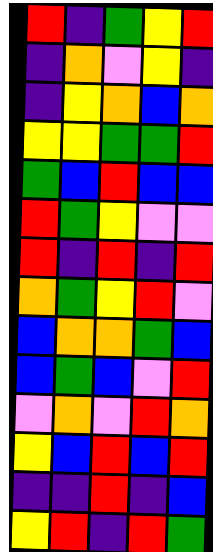[["red", "indigo", "green", "yellow", "red"], ["indigo", "orange", "violet", "yellow", "indigo"], ["indigo", "yellow", "orange", "blue", "orange"], ["yellow", "yellow", "green", "green", "red"], ["green", "blue", "red", "blue", "blue"], ["red", "green", "yellow", "violet", "violet"], ["red", "indigo", "red", "indigo", "red"], ["orange", "green", "yellow", "red", "violet"], ["blue", "orange", "orange", "green", "blue"], ["blue", "green", "blue", "violet", "red"], ["violet", "orange", "violet", "red", "orange"], ["yellow", "blue", "red", "blue", "red"], ["indigo", "indigo", "red", "indigo", "blue"], ["yellow", "red", "indigo", "red", "green"]]